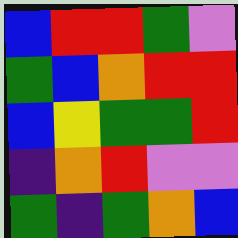[["blue", "red", "red", "green", "violet"], ["green", "blue", "orange", "red", "red"], ["blue", "yellow", "green", "green", "red"], ["indigo", "orange", "red", "violet", "violet"], ["green", "indigo", "green", "orange", "blue"]]